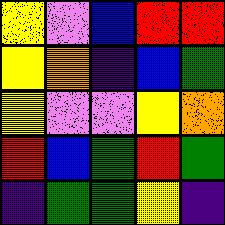[["yellow", "violet", "blue", "red", "red"], ["yellow", "orange", "indigo", "blue", "green"], ["yellow", "violet", "violet", "yellow", "orange"], ["red", "blue", "green", "red", "green"], ["indigo", "green", "green", "yellow", "indigo"]]